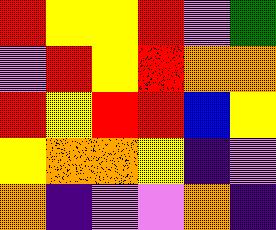[["red", "yellow", "yellow", "red", "violet", "green"], ["violet", "red", "yellow", "red", "orange", "orange"], ["red", "yellow", "red", "red", "blue", "yellow"], ["yellow", "orange", "orange", "yellow", "indigo", "violet"], ["orange", "indigo", "violet", "violet", "orange", "indigo"]]